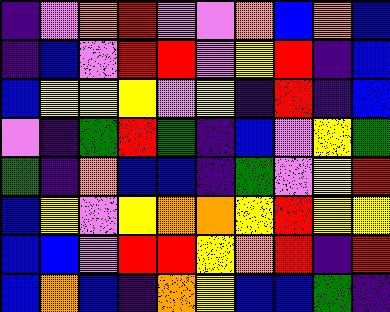[["indigo", "violet", "orange", "red", "violet", "violet", "orange", "blue", "orange", "blue"], ["indigo", "blue", "violet", "red", "red", "violet", "yellow", "red", "indigo", "blue"], ["blue", "yellow", "yellow", "yellow", "violet", "yellow", "indigo", "red", "indigo", "blue"], ["violet", "indigo", "green", "red", "green", "indigo", "blue", "violet", "yellow", "green"], ["green", "indigo", "orange", "blue", "blue", "indigo", "green", "violet", "yellow", "red"], ["blue", "yellow", "violet", "yellow", "orange", "orange", "yellow", "red", "yellow", "yellow"], ["blue", "blue", "violet", "red", "red", "yellow", "orange", "red", "indigo", "red"], ["blue", "orange", "blue", "indigo", "orange", "yellow", "blue", "blue", "green", "indigo"]]